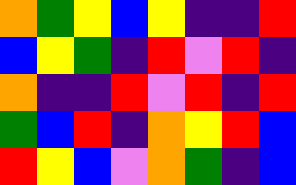[["orange", "green", "yellow", "blue", "yellow", "indigo", "indigo", "red"], ["blue", "yellow", "green", "indigo", "red", "violet", "red", "indigo"], ["orange", "indigo", "indigo", "red", "violet", "red", "indigo", "red"], ["green", "blue", "red", "indigo", "orange", "yellow", "red", "blue"], ["red", "yellow", "blue", "violet", "orange", "green", "indigo", "blue"]]